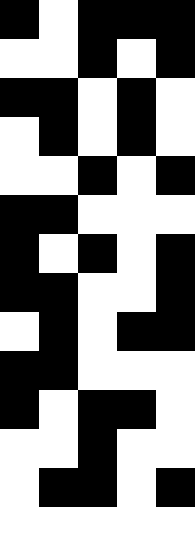[["black", "white", "black", "black", "black"], ["white", "white", "black", "white", "black"], ["black", "black", "white", "black", "white"], ["white", "black", "white", "black", "white"], ["white", "white", "black", "white", "black"], ["black", "black", "white", "white", "white"], ["black", "white", "black", "white", "black"], ["black", "black", "white", "white", "black"], ["white", "black", "white", "black", "black"], ["black", "black", "white", "white", "white"], ["black", "white", "black", "black", "white"], ["white", "white", "black", "white", "white"], ["white", "black", "black", "white", "black"], ["white", "white", "white", "white", "white"]]